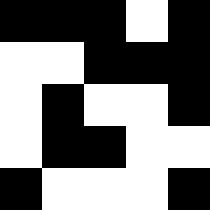[["black", "black", "black", "white", "black"], ["white", "white", "black", "black", "black"], ["white", "black", "white", "white", "black"], ["white", "black", "black", "white", "white"], ["black", "white", "white", "white", "black"]]